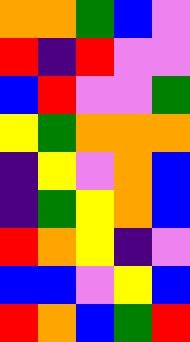[["orange", "orange", "green", "blue", "violet"], ["red", "indigo", "red", "violet", "violet"], ["blue", "red", "violet", "violet", "green"], ["yellow", "green", "orange", "orange", "orange"], ["indigo", "yellow", "violet", "orange", "blue"], ["indigo", "green", "yellow", "orange", "blue"], ["red", "orange", "yellow", "indigo", "violet"], ["blue", "blue", "violet", "yellow", "blue"], ["red", "orange", "blue", "green", "red"]]